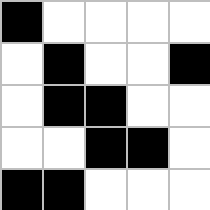[["black", "white", "white", "white", "white"], ["white", "black", "white", "white", "black"], ["white", "black", "black", "white", "white"], ["white", "white", "black", "black", "white"], ["black", "black", "white", "white", "white"]]